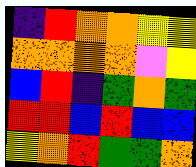[["indigo", "red", "orange", "orange", "yellow", "yellow"], ["orange", "orange", "orange", "orange", "violet", "yellow"], ["blue", "red", "indigo", "green", "orange", "green"], ["red", "red", "blue", "red", "blue", "blue"], ["yellow", "orange", "red", "green", "green", "orange"]]